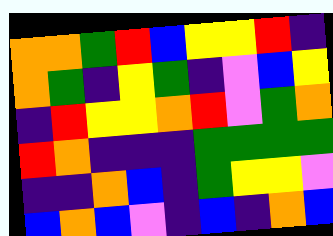[["orange", "orange", "green", "red", "blue", "yellow", "yellow", "red", "indigo"], ["orange", "green", "indigo", "yellow", "green", "indigo", "violet", "blue", "yellow"], ["indigo", "red", "yellow", "yellow", "orange", "red", "violet", "green", "orange"], ["red", "orange", "indigo", "indigo", "indigo", "green", "green", "green", "green"], ["indigo", "indigo", "orange", "blue", "indigo", "green", "yellow", "yellow", "violet"], ["blue", "orange", "blue", "violet", "indigo", "blue", "indigo", "orange", "blue"]]